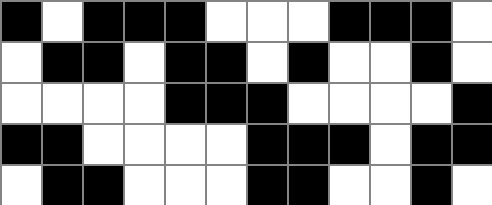[["black", "white", "black", "black", "black", "white", "white", "white", "black", "black", "black", "white"], ["white", "black", "black", "white", "black", "black", "white", "black", "white", "white", "black", "white"], ["white", "white", "white", "white", "black", "black", "black", "white", "white", "white", "white", "black"], ["black", "black", "white", "white", "white", "white", "black", "black", "black", "white", "black", "black"], ["white", "black", "black", "white", "white", "white", "black", "black", "white", "white", "black", "white"]]